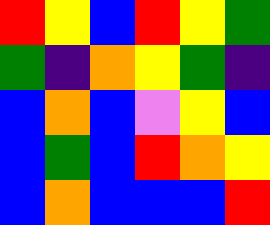[["red", "yellow", "blue", "red", "yellow", "green"], ["green", "indigo", "orange", "yellow", "green", "indigo"], ["blue", "orange", "blue", "violet", "yellow", "blue"], ["blue", "green", "blue", "red", "orange", "yellow"], ["blue", "orange", "blue", "blue", "blue", "red"]]